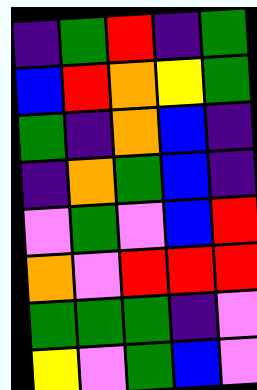[["indigo", "green", "red", "indigo", "green"], ["blue", "red", "orange", "yellow", "green"], ["green", "indigo", "orange", "blue", "indigo"], ["indigo", "orange", "green", "blue", "indigo"], ["violet", "green", "violet", "blue", "red"], ["orange", "violet", "red", "red", "red"], ["green", "green", "green", "indigo", "violet"], ["yellow", "violet", "green", "blue", "violet"]]